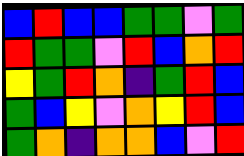[["blue", "red", "blue", "blue", "green", "green", "violet", "green"], ["red", "green", "green", "violet", "red", "blue", "orange", "red"], ["yellow", "green", "red", "orange", "indigo", "green", "red", "blue"], ["green", "blue", "yellow", "violet", "orange", "yellow", "red", "blue"], ["green", "orange", "indigo", "orange", "orange", "blue", "violet", "red"]]